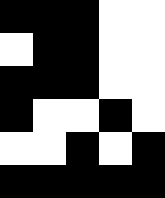[["black", "black", "black", "white", "white"], ["white", "black", "black", "white", "white"], ["black", "black", "black", "white", "white"], ["black", "white", "white", "black", "white"], ["white", "white", "black", "white", "black"], ["black", "black", "black", "black", "black"]]